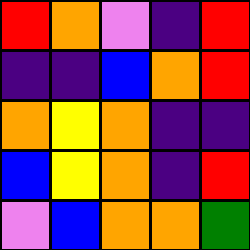[["red", "orange", "violet", "indigo", "red"], ["indigo", "indigo", "blue", "orange", "red"], ["orange", "yellow", "orange", "indigo", "indigo"], ["blue", "yellow", "orange", "indigo", "red"], ["violet", "blue", "orange", "orange", "green"]]